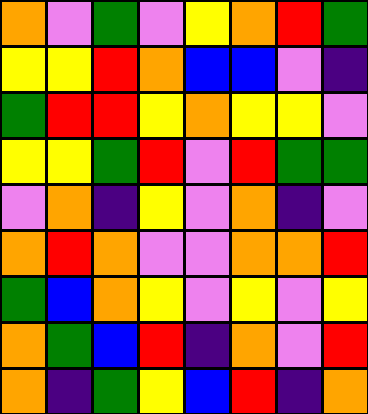[["orange", "violet", "green", "violet", "yellow", "orange", "red", "green"], ["yellow", "yellow", "red", "orange", "blue", "blue", "violet", "indigo"], ["green", "red", "red", "yellow", "orange", "yellow", "yellow", "violet"], ["yellow", "yellow", "green", "red", "violet", "red", "green", "green"], ["violet", "orange", "indigo", "yellow", "violet", "orange", "indigo", "violet"], ["orange", "red", "orange", "violet", "violet", "orange", "orange", "red"], ["green", "blue", "orange", "yellow", "violet", "yellow", "violet", "yellow"], ["orange", "green", "blue", "red", "indigo", "orange", "violet", "red"], ["orange", "indigo", "green", "yellow", "blue", "red", "indigo", "orange"]]